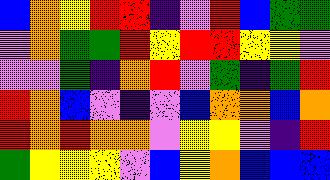[["blue", "orange", "yellow", "red", "red", "indigo", "violet", "red", "blue", "green", "green"], ["violet", "orange", "green", "green", "red", "yellow", "red", "red", "yellow", "yellow", "violet"], ["violet", "violet", "green", "indigo", "orange", "red", "violet", "green", "indigo", "green", "red"], ["red", "orange", "blue", "violet", "indigo", "violet", "blue", "orange", "orange", "blue", "orange"], ["red", "orange", "red", "orange", "orange", "violet", "yellow", "yellow", "violet", "indigo", "red"], ["green", "yellow", "yellow", "yellow", "violet", "blue", "yellow", "orange", "blue", "blue", "blue"]]